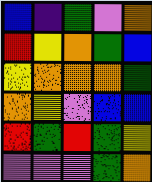[["blue", "indigo", "green", "violet", "orange"], ["red", "yellow", "orange", "green", "blue"], ["yellow", "orange", "orange", "orange", "green"], ["orange", "yellow", "violet", "blue", "blue"], ["red", "green", "red", "green", "yellow"], ["violet", "violet", "violet", "green", "orange"]]